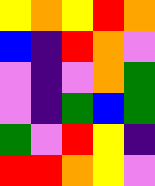[["yellow", "orange", "yellow", "red", "orange"], ["blue", "indigo", "red", "orange", "violet"], ["violet", "indigo", "violet", "orange", "green"], ["violet", "indigo", "green", "blue", "green"], ["green", "violet", "red", "yellow", "indigo"], ["red", "red", "orange", "yellow", "violet"]]